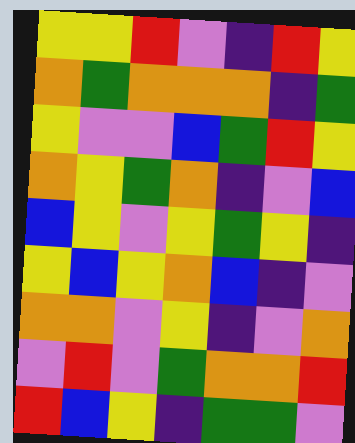[["yellow", "yellow", "red", "violet", "indigo", "red", "yellow"], ["orange", "green", "orange", "orange", "orange", "indigo", "green"], ["yellow", "violet", "violet", "blue", "green", "red", "yellow"], ["orange", "yellow", "green", "orange", "indigo", "violet", "blue"], ["blue", "yellow", "violet", "yellow", "green", "yellow", "indigo"], ["yellow", "blue", "yellow", "orange", "blue", "indigo", "violet"], ["orange", "orange", "violet", "yellow", "indigo", "violet", "orange"], ["violet", "red", "violet", "green", "orange", "orange", "red"], ["red", "blue", "yellow", "indigo", "green", "green", "violet"]]